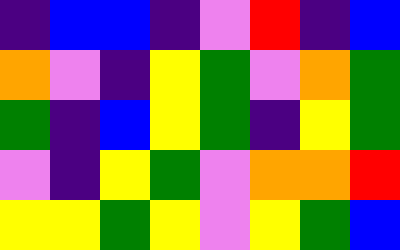[["indigo", "blue", "blue", "indigo", "violet", "red", "indigo", "blue"], ["orange", "violet", "indigo", "yellow", "green", "violet", "orange", "green"], ["green", "indigo", "blue", "yellow", "green", "indigo", "yellow", "green"], ["violet", "indigo", "yellow", "green", "violet", "orange", "orange", "red"], ["yellow", "yellow", "green", "yellow", "violet", "yellow", "green", "blue"]]